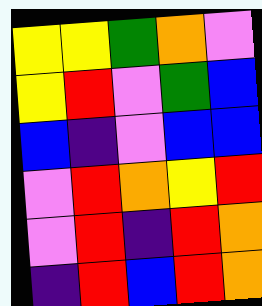[["yellow", "yellow", "green", "orange", "violet"], ["yellow", "red", "violet", "green", "blue"], ["blue", "indigo", "violet", "blue", "blue"], ["violet", "red", "orange", "yellow", "red"], ["violet", "red", "indigo", "red", "orange"], ["indigo", "red", "blue", "red", "orange"]]